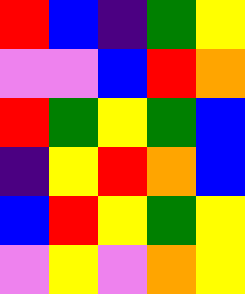[["red", "blue", "indigo", "green", "yellow"], ["violet", "violet", "blue", "red", "orange"], ["red", "green", "yellow", "green", "blue"], ["indigo", "yellow", "red", "orange", "blue"], ["blue", "red", "yellow", "green", "yellow"], ["violet", "yellow", "violet", "orange", "yellow"]]